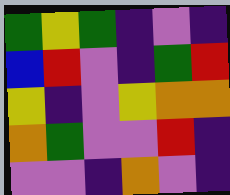[["green", "yellow", "green", "indigo", "violet", "indigo"], ["blue", "red", "violet", "indigo", "green", "red"], ["yellow", "indigo", "violet", "yellow", "orange", "orange"], ["orange", "green", "violet", "violet", "red", "indigo"], ["violet", "violet", "indigo", "orange", "violet", "indigo"]]